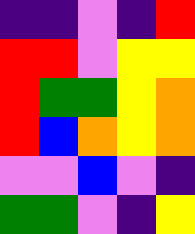[["indigo", "indigo", "violet", "indigo", "red"], ["red", "red", "violet", "yellow", "yellow"], ["red", "green", "green", "yellow", "orange"], ["red", "blue", "orange", "yellow", "orange"], ["violet", "violet", "blue", "violet", "indigo"], ["green", "green", "violet", "indigo", "yellow"]]